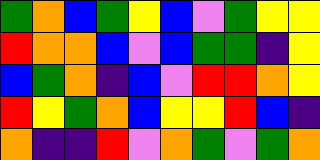[["green", "orange", "blue", "green", "yellow", "blue", "violet", "green", "yellow", "yellow"], ["red", "orange", "orange", "blue", "violet", "blue", "green", "green", "indigo", "yellow"], ["blue", "green", "orange", "indigo", "blue", "violet", "red", "red", "orange", "yellow"], ["red", "yellow", "green", "orange", "blue", "yellow", "yellow", "red", "blue", "indigo"], ["orange", "indigo", "indigo", "red", "violet", "orange", "green", "violet", "green", "orange"]]